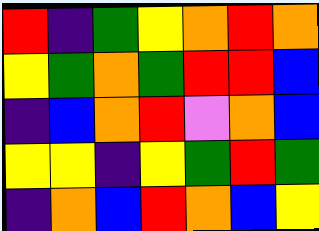[["red", "indigo", "green", "yellow", "orange", "red", "orange"], ["yellow", "green", "orange", "green", "red", "red", "blue"], ["indigo", "blue", "orange", "red", "violet", "orange", "blue"], ["yellow", "yellow", "indigo", "yellow", "green", "red", "green"], ["indigo", "orange", "blue", "red", "orange", "blue", "yellow"]]